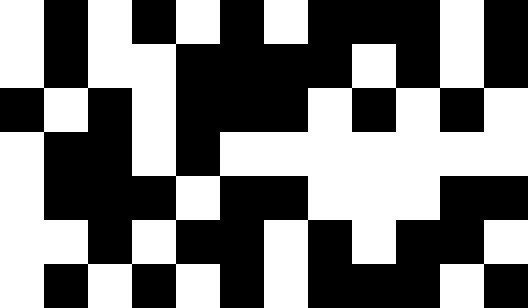[["white", "black", "white", "black", "white", "black", "white", "black", "black", "black", "white", "black"], ["white", "black", "white", "white", "black", "black", "black", "black", "white", "black", "white", "black"], ["black", "white", "black", "white", "black", "black", "black", "white", "black", "white", "black", "white"], ["white", "black", "black", "white", "black", "white", "white", "white", "white", "white", "white", "white"], ["white", "black", "black", "black", "white", "black", "black", "white", "white", "white", "black", "black"], ["white", "white", "black", "white", "black", "black", "white", "black", "white", "black", "black", "white"], ["white", "black", "white", "black", "white", "black", "white", "black", "black", "black", "white", "black"]]